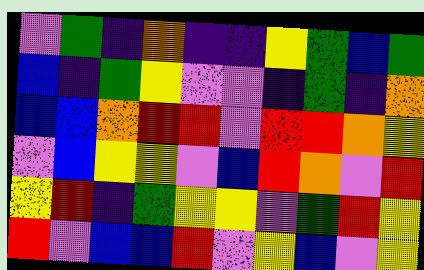[["violet", "green", "indigo", "orange", "indigo", "indigo", "yellow", "green", "blue", "green"], ["blue", "indigo", "green", "yellow", "violet", "violet", "indigo", "green", "indigo", "orange"], ["blue", "blue", "orange", "red", "red", "violet", "red", "red", "orange", "yellow"], ["violet", "blue", "yellow", "yellow", "violet", "blue", "red", "orange", "violet", "red"], ["yellow", "red", "indigo", "green", "yellow", "yellow", "violet", "green", "red", "yellow"], ["red", "violet", "blue", "blue", "red", "violet", "yellow", "blue", "violet", "yellow"]]